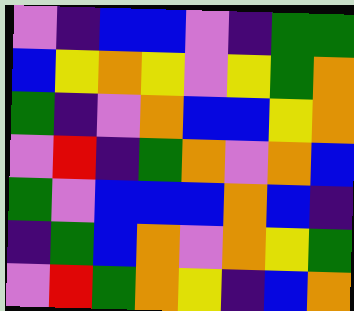[["violet", "indigo", "blue", "blue", "violet", "indigo", "green", "green"], ["blue", "yellow", "orange", "yellow", "violet", "yellow", "green", "orange"], ["green", "indigo", "violet", "orange", "blue", "blue", "yellow", "orange"], ["violet", "red", "indigo", "green", "orange", "violet", "orange", "blue"], ["green", "violet", "blue", "blue", "blue", "orange", "blue", "indigo"], ["indigo", "green", "blue", "orange", "violet", "orange", "yellow", "green"], ["violet", "red", "green", "orange", "yellow", "indigo", "blue", "orange"]]